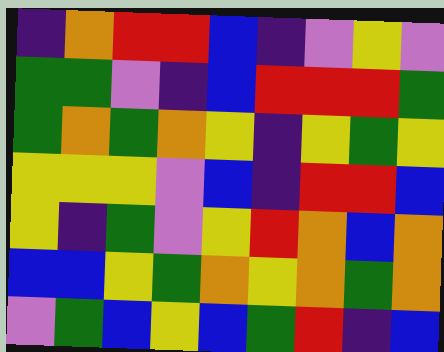[["indigo", "orange", "red", "red", "blue", "indigo", "violet", "yellow", "violet"], ["green", "green", "violet", "indigo", "blue", "red", "red", "red", "green"], ["green", "orange", "green", "orange", "yellow", "indigo", "yellow", "green", "yellow"], ["yellow", "yellow", "yellow", "violet", "blue", "indigo", "red", "red", "blue"], ["yellow", "indigo", "green", "violet", "yellow", "red", "orange", "blue", "orange"], ["blue", "blue", "yellow", "green", "orange", "yellow", "orange", "green", "orange"], ["violet", "green", "blue", "yellow", "blue", "green", "red", "indigo", "blue"]]